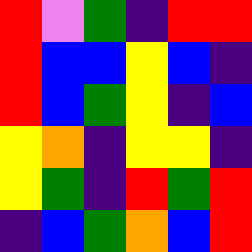[["red", "violet", "green", "indigo", "red", "red"], ["red", "blue", "blue", "yellow", "blue", "indigo"], ["red", "blue", "green", "yellow", "indigo", "blue"], ["yellow", "orange", "indigo", "yellow", "yellow", "indigo"], ["yellow", "green", "indigo", "red", "green", "red"], ["indigo", "blue", "green", "orange", "blue", "red"]]